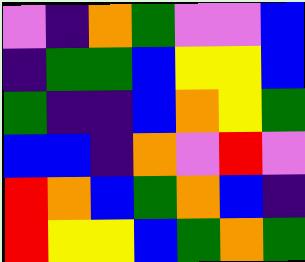[["violet", "indigo", "orange", "green", "violet", "violet", "blue"], ["indigo", "green", "green", "blue", "yellow", "yellow", "blue"], ["green", "indigo", "indigo", "blue", "orange", "yellow", "green"], ["blue", "blue", "indigo", "orange", "violet", "red", "violet"], ["red", "orange", "blue", "green", "orange", "blue", "indigo"], ["red", "yellow", "yellow", "blue", "green", "orange", "green"]]